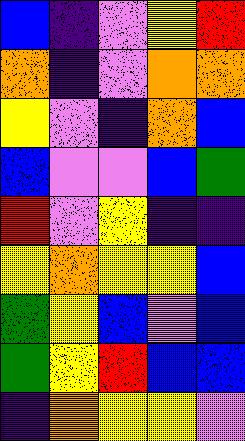[["blue", "indigo", "violet", "yellow", "red"], ["orange", "indigo", "violet", "orange", "orange"], ["yellow", "violet", "indigo", "orange", "blue"], ["blue", "violet", "violet", "blue", "green"], ["red", "violet", "yellow", "indigo", "indigo"], ["yellow", "orange", "yellow", "yellow", "blue"], ["green", "yellow", "blue", "violet", "blue"], ["green", "yellow", "red", "blue", "blue"], ["indigo", "orange", "yellow", "yellow", "violet"]]